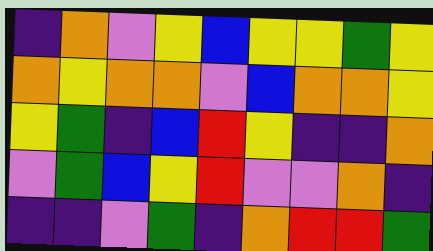[["indigo", "orange", "violet", "yellow", "blue", "yellow", "yellow", "green", "yellow"], ["orange", "yellow", "orange", "orange", "violet", "blue", "orange", "orange", "yellow"], ["yellow", "green", "indigo", "blue", "red", "yellow", "indigo", "indigo", "orange"], ["violet", "green", "blue", "yellow", "red", "violet", "violet", "orange", "indigo"], ["indigo", "indigo", "violet", "green", "indigo", "orange", "red", "red", "green"]]